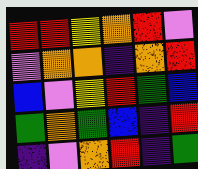[["red", "red", "yellow", "orange", "red", "violet"], ["violet", "orange", "orange", "indigo", "orange", "red"], ["blue", "violet", "yellow", "red", "green", "blue"], ["green", "orange", "green", "blue", "indigo", "red"], ["indigo", "violet", "orange", "red", "indigo", "green"]]